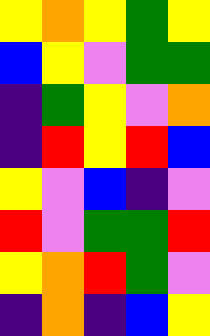[["yellow", "orange", "yellow", "green", "yellow"], ["blue", "yellow", "violet", "green", "green"], ["indigo", "green", "yellow", "violet", "orange"], ["indigo", "red", "yellow", "red", "blue"], ["yellow", "violet", "blue", "indigo", "violet"], ["red", "violet", "green", "green", "red"], ["yellow", "orange", "red", "green", "violet"], ["indigo", "orange", "indigo", "blue", "yellow"]]